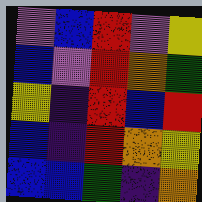[["violet", "blue", "red", "violet", "yellow"], ["blue", "violet", "red", "orange", "green"], ["yellow", "indigo", "red", "blue", "red"], ["blue", "indigo", "red", "orange", "yellow"], ["blue", "blue", "green", "indigo", "orange"]]